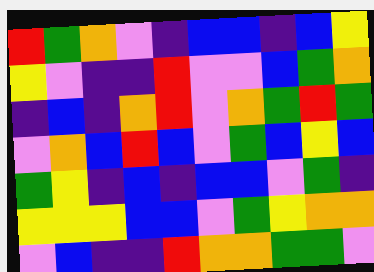[["red", "green", "orange", "violet", "indigo", "blue", "blue", "indigo", "blue", "yellow"], ["yellow", "violet", "indigo", "indigo", "red", "violet", "violet", "blue", "green", "orange"], ["indigo", "blue", "indigo", "orange", "red", "violet", "orange", "green", "red", "green"], ["violet", "orange", "blue", "red", "blue", "violet", "green", "blue", "yellow", "blue"], ["green", "yellow", "indigo", "blue", "indigo", "blue", "blue", "violet", "green", "indigo"], ["yellow", "yellow", "yellow", "blue", "blue", "violet", "green", "yellow", "orange", "orange"], ["violet", "blue", "indigo", "indigo", "red", "orange", "orange", "green", "green", "violet"]]